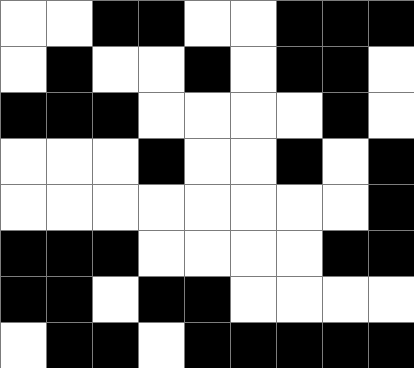[["white", "white", "black", "black", "white", "white", "black", "black", "black"], ["white", "black", "white", "white", "black", "white", "black", "black", "white"], ["black", "black", "black", "white", "white", "white", "white", "black", "white"], ["white", "white", "white", "black", "white", "white", "black", "white", "black"], ["white", "white", "white", "white", "white", "white", "white", "white", "black"], ["black", "black", "black", "white", "white", "white", "white", "black", "black"], ["black", "black", "white", "black", "black", "white", "white", "white", "white"], ["white", "black", "black", "white", "black", "black", "black", "black", "black"]]